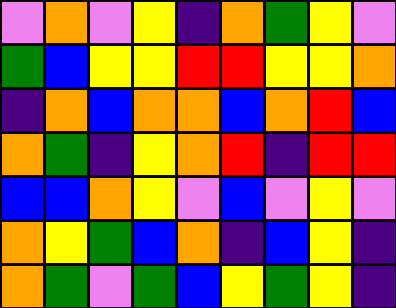[["violet", "orange", "violet", "yellow", "indigo", "orange", "green", "yellow", "violet"], ["green", "blue", "yellow", "yellow", "red", "red", "yellow", "yellow", "orange"], ["indigo", "orange", "blue", "orange", "orange", "blue", "orange", "red", "blue"], ["orange", "green", "indigo", "yellow", "orange", "red", "indigo", "red", "red"], ["blue", "blue", "orange", "yellow", "violet", "blue", "violet", "yellow", "violet"], ["orange", "yellow", "green", "blue", "orange", "indigo", "blue", "yellow", "indigo"], ["orange", "green", "violet", "green", "blue", "yellow", "green", "yellow", "indigo"]]